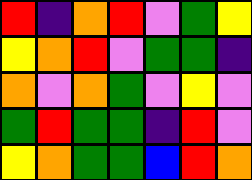[["red", "indigo", "orange", "red", "violet", "green", "yellow"], ["yellow", "orange", "red", "violet", "green", "green", "indigo"], ["orange", "violet", "orange", "green", "violet", "yellow", "violet"], ["green", "red", "green", "green", "indigo", "red", "violet"], ["yellow", "orange", "green", "green", "blue", "red", "orange"]]